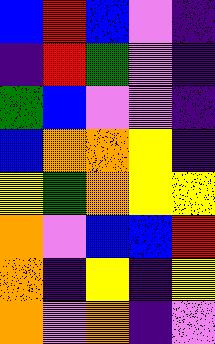[["blue", "red", "blue", "violet", "indigo"], ["indigo", "red", "green", "violet", "indigo"], ["green", "blue", "violet", "violet", "indigo"], ["blue", "orange", "orange", "yellow", "indigo"], ["yellow", "green", "orange", "yellow", "yellow"], ["orange", "violet", "blue", "blue", "red"], ["orange", "indigo", "yellow", "indigo", "yellow"], ["orange", "violet", "orange", "indigo", "violet"]]